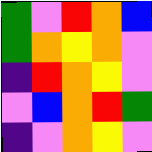[["green", "violet", "red", "orange", "blue"], ["green", "orange", "yellow", "orange", "violet"], ["indigo", "red", "orange", "yellow", "violet"], ["violet", "blue", "orange", "red", "green"], ["indigo", "violet", "orange", "yellow", "violet"]]